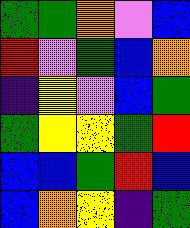[["green", "green", "orange", "violet", "blue"], ["red", "violet", "green", "blue", "orange"], ["indigo", "yellow", "violet", "blue", "green"], ["green", "yellow", "yellow", "green", "red"], ["blue", "blue", "green", "red", "blue"], ["blue", "orange", "yellow", "indigo", "green"]]